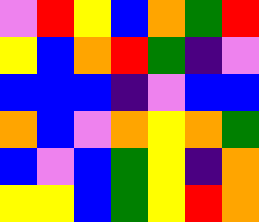[["violet", "red", "yellow", "blue", "orange", "green", "red"], ["yellow", "blue", "orange", "red", "green", "indigo", "violet"], ["blue", "blue", "blue", "indigo", "violet", "blue", "blue"], ["orange", "blue", "violet", "orange", "yellow", "orange", "green"], ["blue", "violet", "blue", "green", "yellow", "indigo", "orange"], ["yellow", "yellow", "blue", "green", "yellow", "red", "orange"]]